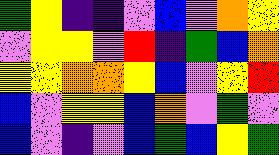[["green", "yellow", "indigo", "indigo", "violet", "blue", "violet", "orange", "yellow"], ["violet", "yellow", "yellow", "violet", "red", "indigo", "green", "blue", "orange"], ["yellow", "yellow", "orange", "orange", "yellow", "blue", "violet", "yellow", "red"], ["blue", "violet", "yellow", "yellow", "blue", "orange", "violet", "green", "violet"], ["blue", "violet", "indigo", "violet", "blue", "green", "blue", "yellow", "green"]]